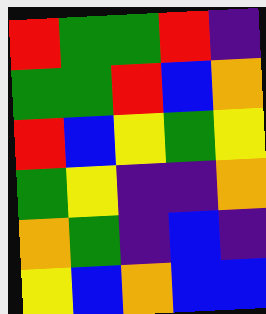[["red", "green", "green", "red", "indigo"], ["green", "green", "red", "blue", "orange"], ["red", "blue", "yellow", "green", "yellow"], ["green", "yellow", "indigo", "indigo", "orange"], ["orange", "green", "indigo", "blue", "indigo"], ["yellow", "blue", "orange", "blue", "blue"]]